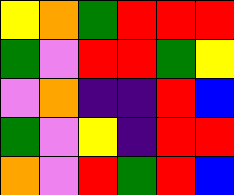[["yellow", "orange", "green", "red", "red", "red"], ["green", "violet", "red", "red", "green", "yellow"], ["violet", "orange", "indigo", "indigo", "red", "blue"], ["green", "violet", "yellow", "indigo", "red", "red"], ["orange", "violet", "red", "green", "red", "blue"]]